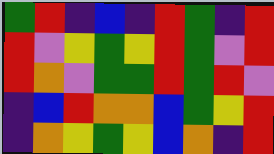[["green", "red", "indigo", "blue", "indigo", "red", "green", "indigo", "red"], ["red", "violet", "yellow", "green", "yellow", "red", "green", "violet", "red"], ["red", "orange", "violet", "green", "green", "red", "green", "red", "violet"], ["indigo", "blue", "red", "orange", "orange", "blue", "green", "yellow", "red"], ["indigo", "orange", "yellow", "green", "yellow", "blue", "orange", "indigo", "red"]]